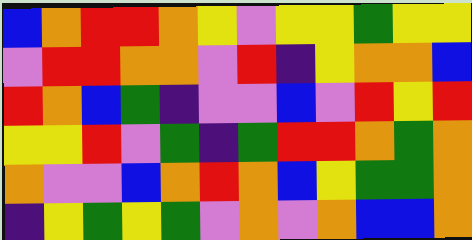[["blue", "orange", "red", "red", "orange", "yellow", "violet", "yellow", "yellow", "green", "yellow", "yellow"], ["violet", "red", "red", "orange", "orange", "violet", "red", "indigo", "yellow", "orange", "orange", "blue"], ["red", "orange", "blue", "green", "indigo", "violet", "violet", "blue", "violet", "red", "yellow", "red"], ["yellow", "yellow", "red", "violet", "green", "indigo", "green", "red", "red", "orange", "green", "orange"], ["orange", "violet", "violet", "blue", "orange", "red", "orange", "blue", "yellow", "green", "green", "orange"], ["indigo", "yellow", "green", "yellow", "green", "violet", "orange", "violet", "orange", "blue", "blue", "orange"]]